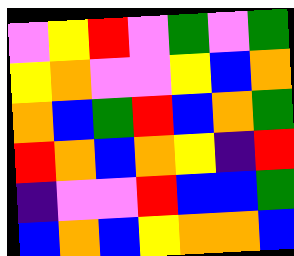[["violet", "yellow", "red", "violet", "green", "violet", "green"], ["yellow", "orange", "violet", "violet", "yellow", "blue", "orange"], ["orange", "blue", "green", "red", "blue", "orange", "green"], ["red", "orange", "blue", "orange", "yellow", "indigo", "red"], ["indigo", "violet", "violet", "red", "blue", "blue", "green"], ["blue", "orange", "blue", "yellow", "orange", "orange", "blue"]]